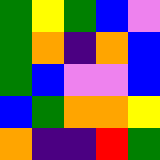[["green", "yellow", "green", "blue", "violet"], ["green", "orange", "indigo", "orange", "blue"], ["green", "blue", "violet", "violet", "blue"], ["blue", "green", "orange", "orange", "yellow"], ["orange", "indigo", "indigo", "red", "green"]]